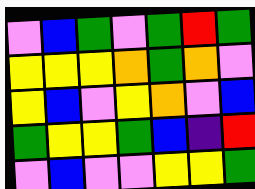[["violet", "blue", "green", "violet", "green", "red", "green"], ["yellow", "yellow", "yellow", "orange", "green", "orange", "violet"], ["yellow", "blue", "violet", "yellow", "orange", "violet", "blue"], ["green", "yellow", "yellow", "green", "blue", "indigo", "red"], ["violet", "blue", "violet", "violet", "yellow", "yellow", "green"]]